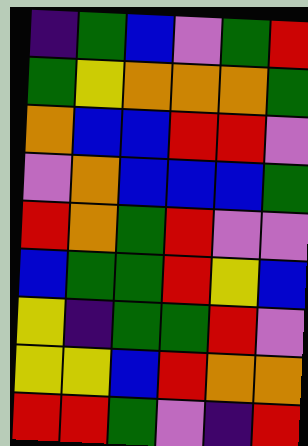[["indigo", "green", "blue", "violet", "green", "red"], ["green", "yellow", "orange", "orange", "orange", "green"], ["orange", "blue", "blue", "red", "red", "violet"], ["violet", "orange", "blue", "blue", "blue", "green"], ["red", "orange", "green", "red", "violet", "violet"], ["blue", "green", "green", "red", "yellow", "blue"], ["yellow", "indigo", "green", "green", "red", "violet"], ["yellow", "yellow", "blue", "red", "orange", "orange"], ["red", "red", "green", "violet", "indigo", "red"]]